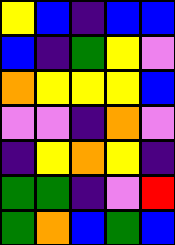[["yellow", "blue", "indigo", "blue", "blue"], ["blue", "indigo", "green", "yellow", "violet"], ["orange", "yellow", "yellow", "yellow", "blue"], ["violet", "violet", "indigo", "orange", "violet"], ["indigo", "yellow", "orange", "yellow", "indigo"], ["green", "green", "indigo", "violet", "red"], ["green", "orange", "blue", "green", "blue"]]